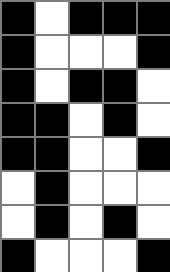[["black", "white", "black", "black", "black"], ["black", "white", "white", "white", "black"], ["black", "white", "black", "black", "white"], ["black", "black", "white", "black", "white"], ["black", "black", "white", "white", "black"], ["white", "black", "white", "white", "white"], ["white", "black", "white", "black", "white"], ["black", "white", "white", "white", "black"]]